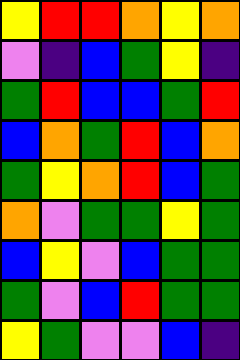[["yellow", "red", "red", "orange", "yellow", "orange"], ["violet", "indigo", "blue", "green", "yellow", "indigo"], ["green", "red", "blue", "blue", "green", "red"], ["blue", "orange", "green", "red", "blue", "orange"], ["green", "yellow", "orange", "red", "blue", "green"], ["orange", "violet", "green", "green", "yellow", "green"], ["blue", "yellow", "violet", "blue", "green", "green"], ["green", "violet", "blue", "red", "green", "green"], ["yellow", "green", "violet", "violet", "blue", "indigo"]]